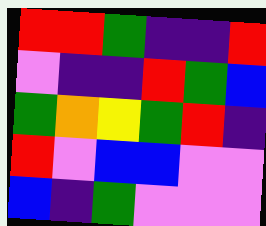[["red", "red", "green", "indigo", "indigo", "red"], ["violet", "indigo", "indigo", "red", "green", "blue"], ["green", "orange", "yellow", "green", "red", "indigo"], ["red", "violet", "blue", "blue", "violet", "violet"], ["blue", "indigo", "green", "violet", "violet", "violet"]]